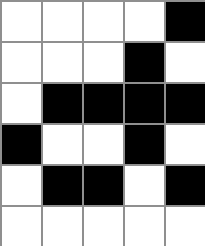[["white", "white", "white", "white", "black"], ["white", "white", "white", "black", "white"], ["white", "black", "black", "black", "black"], ["black", "white", "white", "black", "white"], ["white", "black", "black", "white", "black"], ["white", "white", "white", "white", "white"]]